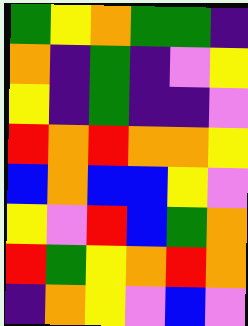[["green", "yellow", "orange", "green", "green", "indigo"], ["orange", "indigo", "green", "indigo", "violet", "yellow"], ["yellow", "indigo", "green", "indigo", "indigo", "violet"], ["red", "orange", "red", "orange", "orange", "yellow"], ["blue", "orange", "blue", "blue", "yellow", "violet"], ["yellow", "violet", "red", "blue", "green", "orange"], ["red", "green", "yellow", "orange", "red", "orange"], ["indigo", "orange", "yellow", "violet", "blue", "violet"]]